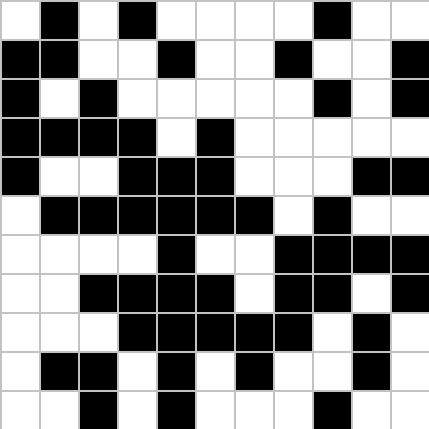[["white", "black", "white", "black", "white", "white", "white", "white", "black", "white", "white"], ["black", "black", "white", "white", "black", "white", "white", "black", "white", "white", "black"], ["black", "white", "black", "white", "white", "white", "white", "white", "black", "white", "black"], ["black", "black", "black", "black", "white", "black", "white", "white", "white", "white", "white"], ["black", "white", "white", "black", "black", "black", "white", "white", "white", "black", "black"], ["white", "black", "black", "black", "black", "black", "black", "white", "black", "white", "white"], ["white", "white", "white", "white", "black", "white", "white", "black", "black", "black", "black"], ["white", "white", "black", "black", "black", "black", "white", "black", "black", "white", "black"], ["white", "white", "white", "black", "black", "black", "black", "black", "white", "black", "white"], ["white", "black", "black", "white", "black", "white", "black", "white", "white", "black", "white"], ["white", "white", "black", "white", "black", "white", "white", "white", "black", "white", "white"]]